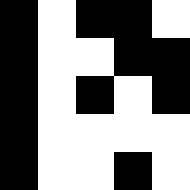[["black", "white", "black", "black", "white"], ["black", "white", "white", "black", "black"], ["black", "white", "black", "white", "black"], ["black", "white", "white", "white", "white"], ["black", "white", "white", "black", "white"]]